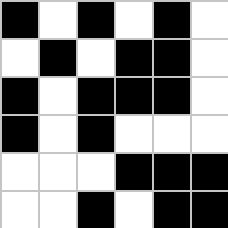[["black", "white", "black", "white", "black", "white"], ["white", "black", "white", "black", "black", "white"], ["black", "white", "black", "black", "black", "white"], ["black", "white", "black", "white", "white", "white"], ["white", "white", "white", "black", "black", "black"], ["white", "white", "black", "white", "black", "black"]]